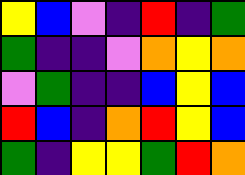[["yellow", "blue", "violet", "indigo", "red", "indigo", "green"], ["green", "indigo", "indigo", "violet", "orange", "yellow", "orange"], ["violet", "green", "indigo", "indigo", "blue", "yellow", "blue"], ["red", "blue", "indigo", "orange", "red", "yellow", "blue"], ["green", "indigo", "yellow", "yellow", "green", "red", "orange"]]